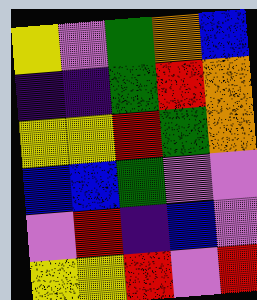[["yellow", "violet", "green", "orange", "blue"], ["indigo", "indigo", "green", "red", "orange"], ["yellow", "yellow", "red", "green", "orange"], ["blue", "blue", "green", "violet", "violet"], ["violet", "red", "indigo", "blue", "violet"], ["yellow", "yellow", "red", "violet", "red"]]